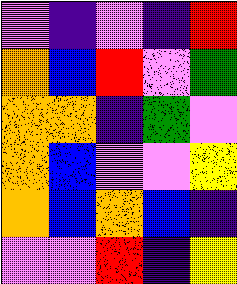[["violet", "indigo", "violet", "indigo", "red"], ["orange", "blue", "red", "violet", "green"], ["orange", "orange", "indigo", "green", "violet"], ["orange", "blue", "violet", "violet", "yellow"], ["orange", "blue", "orange", "blue", "indigo"], ["violet", "violet", "red", "indigo", "yellow"]]